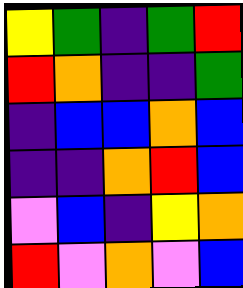[["yellow", "green", "indigo", "green", "red"], ["red", "orange", "indigo", "indigo", "green"], ["indigo", "blue", "blue", "orange", "blue"], ["indigo", "indigo", "orange", "red", "blue"], ["violet", "blue", "indigo", "yellow", "orange"], ["red", "violet", "orange", "violet", "blue"]]